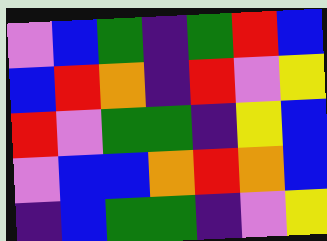[["violet", "blue", "green", "indigo", "green", "red", "blue"], ["blue", "red", "orange", "indigo", "red", "violet", "yellow"], ["red", "violet", "green", "green", "indigo", "yellow", "blue"], ["violet", "blue", "blue", "orange", "red", "orange", "blue"], ["indigo", "blue", "green", "green", "indigo", "violet", "yellow"]]